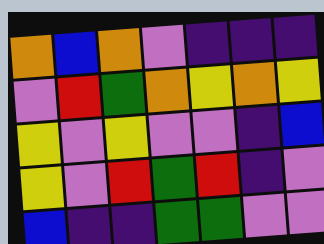[["orange", "blue", "orange", "violet", "indigo", "indigo", "indigo"], ["violet", "red", "green", "orange", "yellow", "orange", "yellow"], ["yellow", "violet", "yellow", "violet", "violet", "indigo", "blue"], ["yellow", "violet", "red", "green", "red", "indigo", "violet"], ["blue", "indigo", "indigo", "green", "green", "violet", "violet"]]